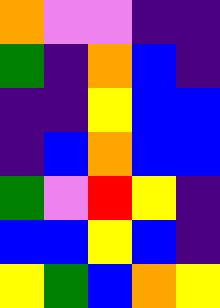[["orange", "violet", "violet", "indigo", "indigo"], ["green", "indigo", "orange", "blue", "indigo"], ["indigo", "indigo", "yellow", "blue", "blue"], ["indigo", "blue", "orange", "blue", "blue"], ["green", "violet", "red", "yellow", "indigo"], ["blue", "blue", "yellow", "blue", "indigo"], ["yellow", "green", "blue", "orange", "yellow"]]